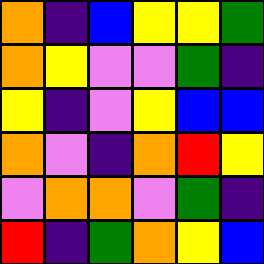[["orange", "indigo", "blue", "yellow", "yellow", "green"], ["orange", "yellow", "violet", "violet", "green", "indigo"], ["yellow", "indigo", "violet", "yellow", "blue", "blue"], ["orange", "violet", "indigo", "orange", "red", "yellow"], ["violet", "orange", "orange", "violet", "green", "indigo"], ["red", "indigo", "green", "orange", "yellow", "blue"]]